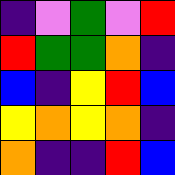[["indigo", "violet", "green", "violet", "red"], ["red", "green", "green", "orange", "indigo"], ["blue", "indigo", "yellow", "red", "blue"], ["yellow", "orange", "yellow", "orange", "indigo"], ["orange", "indigo", "indigo", "red", "blue"]]